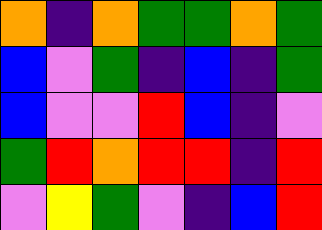[["orange", "indigo", "orange", "green", "green", "orange", "green"], ["blue", "violet", "green", "indigo", "blue", "indigo", "green"], ["blue", "violet", "violet", "red", "blue", "indigo", "violet"], ["green", "red", "orange", "red", "red", "indigo", "red"], ["violet", "yellow", "green", "violet", "indigo", "blue", "red"]]